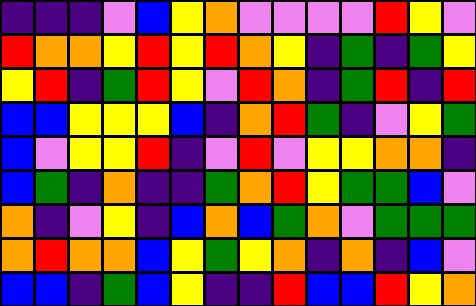[["indigo", "indigo", "indigo", "violet", "blue", "yellow", "orange", "violet", "violet", "violet", "violet", "red", "yellow", "violet"], ["red", "orange", "orange", "yellow", "red", "yellow", "red", "orange", "yellow", "indigo", "green", "indigo", "green", "yellow"], ["yellow", "red", "indigo", "green", "red", "yellow", "violet", "red", "orange", "indigo", "green", "red", "indigo", "red"], ["blue", "blue", "yellow", "yellow", "yellow", "blue", "indigo", "orange", "red", "green", "indigo", "violet", "yellow", "green"], ["blue", "violet", "yellow", "yellow", "red", "indigo", "violet", "red", "violet", "yellow", "yellow", "orange", "orange", "indigo"], ["blue", "green", "indigo", "orange", "indigo", "indigo", "green", "orange", "red", "yellow", "green", "green", "blue", "violet"], ["orange", "indigo", "violet", "yellow", "indigo", "blue", "orange", "blue", "green", "orange", "violet", "green", "green", "green"], ["orange", "red", "orange", "orange", "blue", "yellow", "green", "yellow", "orange", "indigo", "orange", "indigo", "blue", "violet"], ["blue", "blue", "indigo", "green", "blue", "yellow", "indigo", "indigo", "red", "blue", "blue", "red", "yellow", "orange"]]